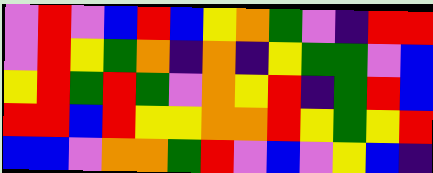[["violet", "red", "violet", "blue", "red", "blue", "yellow", "orange", "green", "violet", "indigo", "red", "red"], ["violet", "red", "yellow", "green", "orange", "indigo", "orange", "indigo", "yellow", "green", "green", "violet", "blue"], ["yellow", "red", "green", "red", "green", "violet", "orange", "yellow", "red", "indigo", "green", "red", "blue"], ["red", "red", "blue", "red", "yellow", "yellow", "orange", "orange", "red", "yellow", "green", "yellow", "red"], ["blue", "blue", "violet", "orange", "orange", "green", "red", "violet", "blue", "violet", "yellow", "blue", "indigo"]]